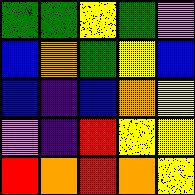[["green", "green", "yellow", "green", "violet"], ["blue", "orange", "green", "yellow", "blue"], ["blue", "indigo", "blue", "orange", "yellow"], ["violet", "indigo", "red", "yellow", "yellow"], ["red", "orange", "red", "orange", "yellow"]]